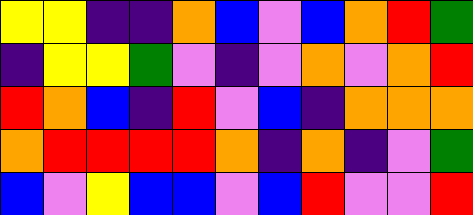[["yellow", "yellow", "indigo", "indigo", "orange", "blue", "violet", "blue", "orange", "red", "green"], ["indigo", "yellow", "yellow", "green", "violet", "indigo", "violet", "orange", "violet", "orange", "red"], ["red", "orange", "blue", "indigo", "red", "violet", "blue", "indigo", "orange", "orange", "orange"], ["orange", "red", "red", "red", "red", "orange", "indigo", "orange", "indigo", "violet", "green"], ["blue", "violet", "yellow", "blue", "blue", "violet", "blue", "red", "violet", "violet", "red"]]